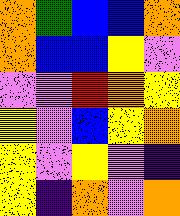[["orange", "green", "blue", "blue", "orange"], ["orange", "blue", "blue", "yellow", "violet"], ["violet", "violet", "red", "orange", "yellow"], ["yellow", "violet", "blue", "yellow", "orange"], ["yellow", "violet", "yellow", "violet", "indigo"], ["yellow", "indigo", "orange", "violet", "orange"]]